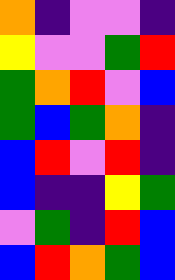[["orange", "indigo", "violet", "violet", "indigo"], ["yellow", "violet", "violet", "green", "red"], ["green", "orange", "red", "violet", "blue"], ["green", "blue", "green", "orange", "indigo"], ["blue", "red", "violet", "red", "indigo"], ["blue", "indigo", "indigo", "yellow", "green"], ["violet", "green", "indigo", "red", "blue"], ["blue", "red", "orange", "green", "blue"]]